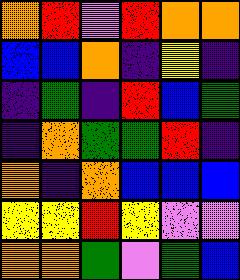[["orange", "red", "violet", "red", "orange", "orange"], ["blue", "blue", "orange", "indigo", "yellow", "indigo"], ["indigo", "green", "indigo", "red", "blue", "green"], ["indigo", "orange", "green", "green", "red", "indigo"], ["orange", "indigo", "orange", "blue", "blue", "blue"], ["yellow", "yellow", "red", "yellow", "violet", "violet"], ["orange", "orange", "green", "violet", "green", "blue"]]